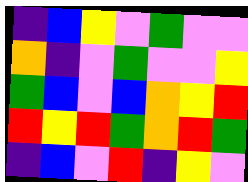[["indigo", "blue", "yellow", "violet", "green", "violet", "violet"], ["orange", "indigo", "violet", "green", "violet", "violet", "yellow"], ["green", "blue", "violet", "blue", "orange", "yellow", "red"], ["red", "yellow", "red", "green", "orange", "red", "green"], ["indigo", "blue", "violet", "red", "indigo", "yellow", "violet"]]